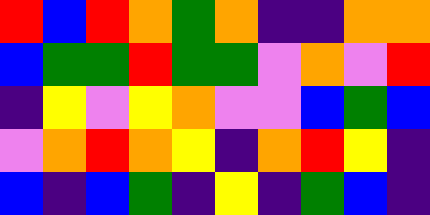[["red", "blue", "red", "orange", "green", "orange", "indigo", "indigo", "orange", "orange"], ["blue", "green", "green", "red", "green", "green", "violet", "orange", "violet", "red"], ["indigo", "yellow", "violet", "yellow", "orange", "violet", "violet", "blue", "green", "blue"], ["violet", "orange", "red", "orange", "yellow", "indigo", "orange", "red", "yellow", "indigo"], ["blue", "indigo", "blue", "green", "indigo", "yellow", "indigo", "green", "blue", "indigo"]]